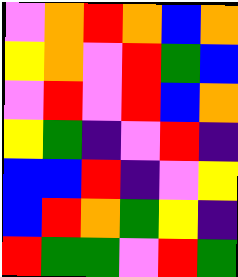[["violet", "orange", "red", "orange", "blue", "orange"], ["yellow", "orange", "violet", "red", "green", "blue"], ["violet", "red", "violet", "red", "blue", "orange"], ["yellow", "green", "indigo", "violet", "red", "indigo"], ["blue", "blue", "red", "indigo", "violet", "yellow"], ["blue", "red", "orange", "green", "yellow", "indigo"], ["red", "green", "green", "violet", "red", "green"]]